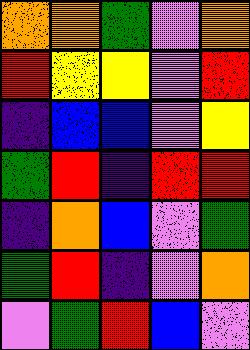[["orange", "orange", "green", "violet", "orange"], ["red", "yellow", "yellow", "violet", "red"], ["indigo", "blue", "blue", "violet", "yellow"], ["green", "red", "indigo", "red", "red"], ["indigo", "orange", "blue", "violet", "green"], ["green", "red", "indigo", "violet", "orange"], ["violet", "green", "red", "blue", "violet"]]